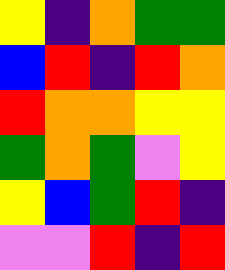[["yellow", "indigo", "orange", "green", "green"], ["blue", "red", "indigo", "red", "orange"], ["red", "orange", "orange", "yellow", "yellow"], ["green", "orange", "green", "violet", "yellow"], ["yellow", "blue", "green", "red", "indigo"], ["violet", "violet", "red", "indigo", "red"]]